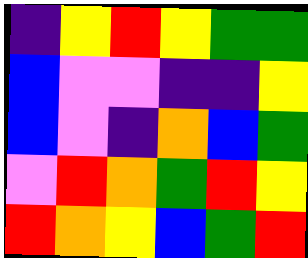[["indigo", "yellow", "red", "yellow", "green", "green"], ["blue", "violet", "violet", "indigo", "indigo", "yellow"], ["blue", "violet", "indigo", "orange", "blue", "green"], ["violet", "red", "orange", "green", "red", "yellow"], ["red", "orange", "yellow", "blue", "green", "red"]]